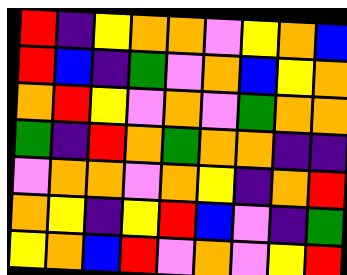[["red", "indigo", "yellow", "orange", "orange", "violet", "yellow", "orange", "blue"], ["red", "blue", "indigo", "green", "violet", "orange", "blue", "yellow", "orange"], ["orange", "red", "yellow", "violet", "orange", "violet", "green", "orange", "orange"], ["green", "indigo", "red", "orange", "green", "orange", "orange", "indigo", "indigo"], ["violet", "orange", "orange", "violet", "orange", "yellow", "indigo", "orange", "red"], ["orange", "yellow", "indigo", "yellow", "red", "blue", "violet", "indigo", "green"], ["yellow", "orange", "blue", "red", "violet", "orange", "violet", "yellow", "red"]]